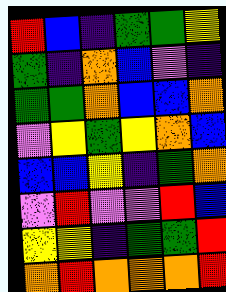[["red", "blue", "indigo", "green", "green", "yellow"], ["green", "indigo", "orange", "blue", "violet", "indigo"], ["green", "green", "orange", "blue", "blue", "orange"], ["violet", "yellow", "green", "yellow", "orange", "blue"], ["blue", "blue", "yellow", "indigo", "green", "orange"], ["violet", "red", "violet", "violet", "red", "blue"], ["yellow", "yellow", "indigo", "green", "green", "red"], ["orange", "red", "orange", "orange", "orange", "red"]]